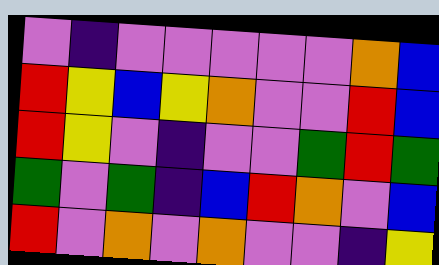[["violet", "indigo", "violet", "violet", "violet", "violet", "violet", "orange", "blue"], ["red", "yellow", "blue", "yellow", "orange", "violet", "violet", "red", "blue"], ["red", "yellow", "violet", "indigo", "violet", "violet", "green", "red", "green"], ["green", "violet", "green", "indigo", "blue", "red", "orange", "violet", "blue"], ["red", "violet", "orange", "violet", "orange", "violet", "violet", "indigo", "yellow"]]